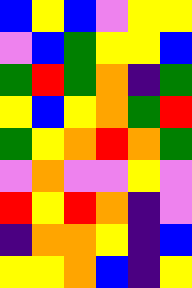[["blue", "yellow", "blue", "violet", "yellow", "yellow"], ["violet", "blue", "green", "yellow", "yellow", "blue"], ["green", "red", "green", "orange", "indigo", "green"], ["yellow", "blue", "yellow", "orange", "green", "red"], ["green", "yellow", "orange", "red", "orange", "green"], ["violet", "orange", "violet", "violet", "yellow", "violet"], ["red", "yellow", "red", "orange", "indigo", "violet"], ["indigo", "orange", "orange", "yellow", "indigo", "blue"], ["yellow", "yellow", "orange", "blue", "indigo", "yellow"]]